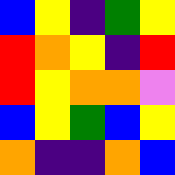[["blue", "yellow", "indigo", "green", "yellow"], ["red", "orange", "yellow", "indigo", "red"], ["red", "yellow", "orange", "orange", "violet"], ["blue", "yellow", "green", "blue", "yellow"], ["orange", "indigo", "indigo", "orange", "blue"]]